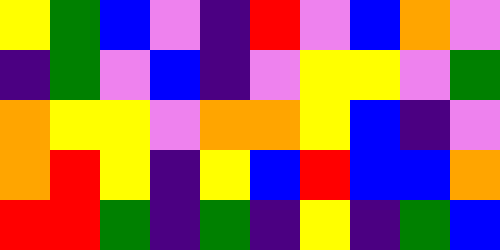[["yellow", "green", "blue", "violet", "indigo", "red", "violet", "blue", "orange", "violet"], ["indigo", "green", "violet", "blue", "indigo", "violet", "yellow", "yellow", "violet", "green"], ["orange", "yellow", "yellow", "violet", "orange", "orange", "yellow", "blue", "indigo", "violet"], ["orange", "red", "yellow", "indigo", "yellow", "blue", "red", "blue", "blue", "orange"], ["red", "red", "green", "indigo", "green", "indigo", "yellow", "indigo", "green", "blue"]]